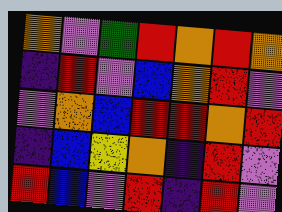[["orange", "violet", "green", "red", "orange", "red", "orange"], ["indigo", "red", "violet", "blue", "orange", "red", "violet"], ["violet", "orange", "blue", "red", "red", "orange", "red"], ["indigo", "blue", "yellow", "orange", "indigo", "red", "violet"], ["red", "blue", "violet", "red", "indigo", "red", "violet"]]